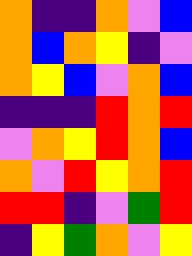[["orange", "indigo", "indigo", "orange", "violet", "blue"], ["orange", "blue", "orange", "yellow", "indigo", "violet"], ["orange", "yellow", "blue", "violet", "orange", "blue"], ["indigo", "indigo", "indigo", "red", "orange", "red"], ["violet", "orange", "yellow", "red", "orange", "blue"], ["orange", "violet", "red", "yellow", "orange", "red"], ["red", "red", "indigo", "violet", "green", "red"], ["indigo", "yellow", "green", "orange", "violet", "yellow"]]